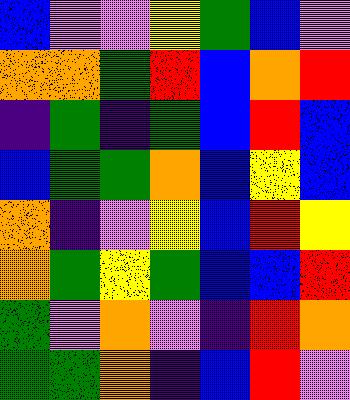[["blue", "violet", "violet", "yellow", "green", "blue", "violet"], ["orange", "orange", "green", "red", "blue", "orange", "red"], ["indigo", "green", "indigo", "green", "blue", "red", "blue"], ["blue", "green", "green", "orange", "blue", "yellow", "blue"], ["orange", "indigo", "violet", "yellow", "blue", "red", "yellow"], ["orange", "green", "yellow", "green", "blue", "blue", "red"], ["green", "violet", "orange", "violet", "indigo", "red", "orange"], ["green", "green", "orange", "indigo", "blue", "red", "violet"]]